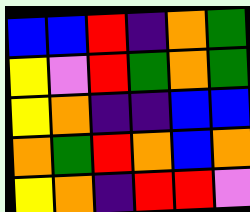[["blue", "blue", "red", "indigo", "orange", "green"], ["yellow", "violet", "red", "green", "orange", "green"], ["yellow", "orange", "indigo", "indigo", "blue", "blue"], ["orange", "green", "red", "orange", "blue", "orange"], ["yellow", "orange", "indigo", "red", "red", "violet"]]